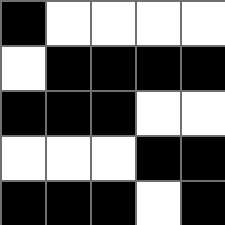[["black", "white", "white", "white", "white"], ["white", "black", "black", "black", "black"], ["black", "black", "black", "white", "white"], ["white", "white", "white", "black", "black"], ["black", "black", "black", "white", "black"]]